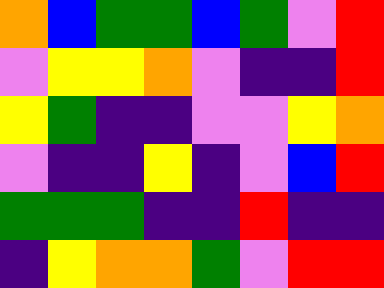[["orange", "blue", "green", "green", "blue", "green", "violet", "red"], ["violet", "yellow", "yellow", "orange", "violet", "indigo", "indigo", "red"], ["yellow", "green", "indigo", "indigo", "violet", "violet", "yellow", "orange"], ["violet", "indigo", "indigo", "yellow", "indigo", "violet", "blue", "red"], ["green", "green", "green", "indigo", "indigo", "red", "indigo", "indigo"], ["indigo", "yellow", "orange", "orange", "green", "violet", "red", "red"]]